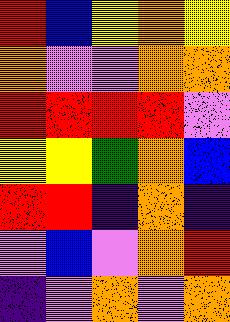[["red", "blue", "yellow", "orange", "yellow"], ["orange", "violet", "violet", "orange", "orange"], ["red", "red", "red", "red", "violet"], ["yellow", "yellow", "green", "orange", "blue"], ["red", "red", "indigo", "orange", "indigo"], ["violet", "blue", "violet", "orange", "red"], ["indigo", "violet", "orange", "violet", "orange"]]